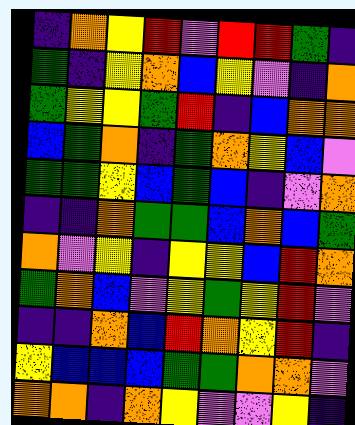[["indigo", "orange", "yellow", "red", "violet", "red", "red", "green", "indigo"], ["green", "indigo", "yellow", "orange", "blue", "yellow", "violet", "indigo", "orange"], ["green", "yellow", "yellow", "green", "red", "indigo", "blue", "orange", "orange"], ["blue", "green", "orange", "indigo", "green", "orange", "yellow", "blue", "violet"], ["green", "green", "yellow", "blue", "green", "blue", "indigo", "violet", "orange"], ["indigo", "indigo", "orange", "green", "green", "blue", "orange", "blue", "green"], ["orange", "violet", "yellow", "indigo", "yellow", "yellow", "blue", "red", "orange"], ["green", "orange", "blue", "violet", "yellow", "green", "yellow", "red", "violet"], ["indigo", "indigo", "orange", "blue", "red", "orange", "yellow", "red", "indigo"], ["yellow", "blue", "blue", "blue", "green", "green", "orange", "orange", "violet"], ["orange", "orange", "indigo", "orange", "yellow", "violet", "violet", "yellow", "indigo"]]